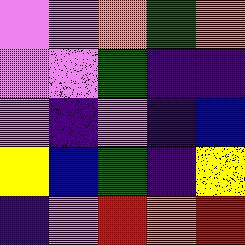[["violet", "violet", "orange", "green", "orange"], ["violet", "violet", "green", "indigo", "indigo"], ["violet", "indigo", "violet", "indigo", "blue"], ["yellow", "blue", "green", "indigo", "yellow"], ["indigo", "violet", "red", "orange", "red"]]